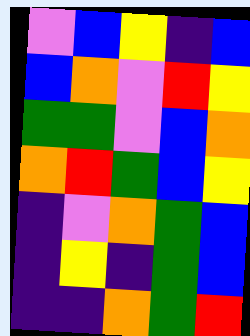[["violet", "blue", "yellow", "indigo", "blue"], ["blue", "orange", "violet", "red", "yellow"], ["green", "green", "violet", "blue", "orange"], ["orange", "red", "green", "blue", "yellow"], ["indigo", "violet", "orange", "green", "blue"], ["indigo", "yellow", "indigo", "green", "blue"], ["indigo", "indigo", "orange", "green", "red"]]